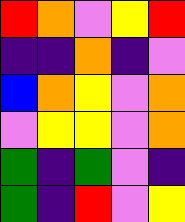[["red", "orange", "violet", "yellow", "red"], ["indigo", "indigo", "orange", "indigo", "violet"], ["blue", "orange", "yellow", "violet", "orange"], ["violet", "yellow", "yellow", "violet", "orange"], ["green", "indigo", "green", "violet", "indigo"], ["green", "indigo", "red", "violet", "yellow"]]